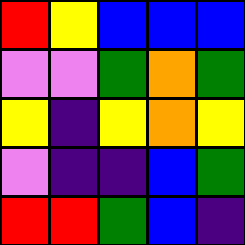[["red", "yellow", "blue", "blue", "blue"], ["violet", "violet", "green", "orange", "green"], ["yellow", "indigo", "yellow", "orange", "yellow"], ["violet", "indigo", "indigo", "blue", "green"], ["red", "red", "green", "blue", "indigo"]]